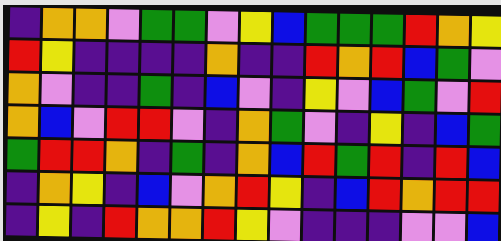[["indigo", "orange", "orange", "violet", "green", "green", "violet", "yellow", "blue", "green", "green", "green", "red", "orange", "yellow"], ["red", "yellow", "indigo", "indigo", "indigo", "indigo", "orange", "indigo", "indigo", "red", "orange", "red", "blue", "green", "violet"], ["orange", "violet", "indigo", "indigo", "green", "indigo", "blue", "violet", "indigo", "yellow", "violet", "blue", "green", "violet", "red"], ["orange", "blue", "violet", "red", "red", "violet", "indigo", "orange", "green", "violet", "indigo", "yellow", "indigo", "blue", "green"], ["green", "red", "red", "orange", "indigo", "green", "indigo", "orange", "blue", "red", "green", "red", "indigo", "red", "blue"], ["indigo", "orange", "yellow", "indigo", "blue", "violet", "orange", "red", "yellow", "indigo", "blue", "red", "orange", "red", "red"], ["indigo", "yellow", "indigo", "red", "orange", "orange", "red", "yellow", "violet", "indigo", "indigo", "indigo", "violet", "violet", "blue"]]